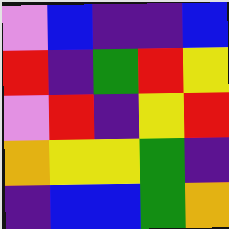[["violet", "blue", "indigo", "indigo", "blue"], ["red", "indigo", "green", "red", "yellow"], ["violet", "red", "indigo", "yellow", "red"], ["orange", "yellow", "yellow", "green", "indigo"], ["indigo", "blue", "blue", "green", "orange"]]